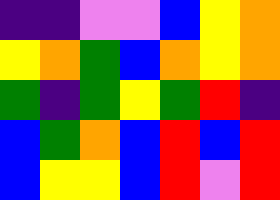[["indigo", "indigo", "violet", "violet", "blue", "yellow", "orange"], ["yellow", "orange", "green", "blue", "orange", "yellow", "orange"], ["green", "indigo", "green", "yellow", "green", "red", "indigo"], ["blue", "green", "orange", "blue", "red", "blue", "red"], ["blue", "yellow", "yellow", "blue", "red", "violet", "red"]]